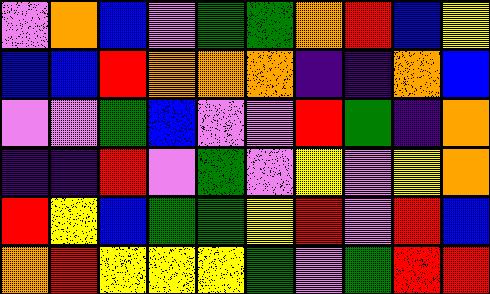[["violet", "orange", "blue", "violet", "green", "green", "orange", "red", "blue", "yellow"], ["blue", "blue", "red", "orange", "orange", "orange", "indigo", "indigo", "orange", "blue"], ["violet", "violet", "green", "blue", "violet", "violet", "red", "green", "indigo", "orange"], ["indigo", "indigo", "red", "violet", "green", "violet", "yellow", "violet", "yellow", "orange"], ["red", "yellow", "blue", "green", "green", "yellow", "red", "violet", "red", "blue"], ["orange", "red", "yellow", "yellow", "yellow", "green", "violet", "green", "red", "red"]]